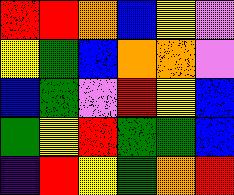[["red", "red", "orange", "blue", "yellow", "violet"], ["yellow", "green", "blue", "orange", "orange", "violet"], ["blue", "green", "violet", "red", "yellow", "blue"], ["green", "yellow", "red", "green", "green", "blue"], ["indigo", "red", "yellow", "green", "orange", "red"]]